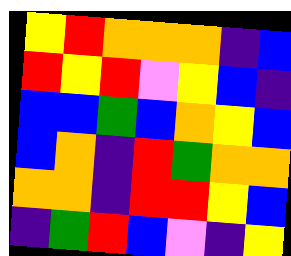[["yellow", "red", "orange", "orange", "orange", "indigo", "blue"], ["red", "yellow", "red", "violet", "yellow", "blue", "indigo"], ["blue", "blue", "green", "blue", "orange", "yellow", "blue"], ["blue", "orange", "indigo", "red", "green", "orange", "orange"], ["orange", "orange", "indigo", "red", "red", "yellow", "blue"], ["indigo", "green", "red", "blue", "violet", "indigo", "yellow"]]